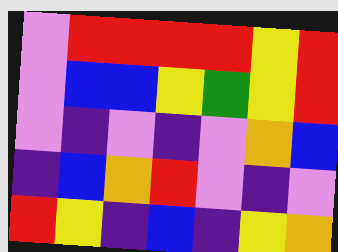[["violet", "red", "red", "red", "red", "yellow", "red"], ["violet", "blue", "blue", "yellow", "green", "yellow", "red"], ["violet", "indigo", "violet", "indigo", "violet", "orange", "blue"], ["indigo", "blue", "orange", "red", "violet", "indigo", "violet"], ["red", "yellow", "indigo", "blue", "indigo", "yellow", "orange"]]